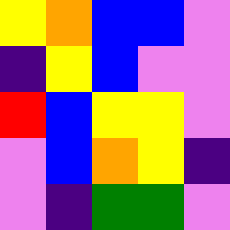[["yellow", "orange", "blue", "blue", "violet"], ["indigo", "yellow", "blue", "violet", "violet"], ["red", "blue", "yellow", "yellow", "violet"], ["violet", "blue", "orange", "yellow", "indigo"], ["violet", "indigo", "green", "green", "violet"]]